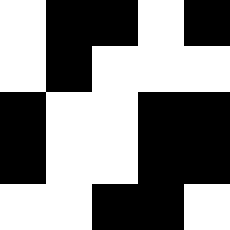[["white", "black", "black", "white", "black"], ["white", "black", "white", "white", "white"], ["black", "white", "white", "black", "black"], ["black", "white", "white", "black", "black"], ["white", "white", "black", "black", "white"]]